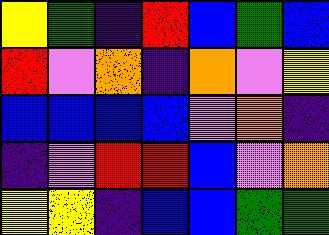[["yellow", "green", "indigo", "red", "blue", "green", "blue"], ["red", "violet", "orange", "indigo", "orange", "violet", "yellow"], ["blue", "blue", "blue", "blue", "violet", "orange", "indigo"], ["indigo", "violet", "red", "red", "blue", "violet", "orange"], ["yellow", "yellow", "indigo", "blue", "blue", "green", "green"]]